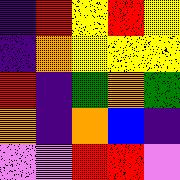[["indigo", "red", "yellow", "red", "yellow"], ["indigo", "orange", "yellow", "yellow", "yellow"], ["red", "indigo", "green", "orange", "green"], ["orange", "indigo", "orange", "blue", "indigo"], ["violet", "violet", "red", "red", "violet"]]